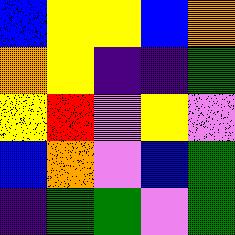[["blue", "yellow", "yellow", "blue", "orange"], ["orange", "yellow", "indigo", "indigo", "green"], ["yellow", "red", "violet", "yellow", "violet"], ["blue", "orange", "violet", "blue", "green"], ["indigo", "green", "green", "violet", "green"]]